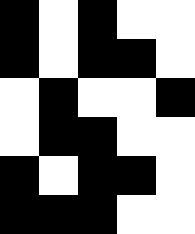[["black", "white", "black", "white", "white"], ["black", "white", "black", "black", "white"], ["white", "black", "white", "white", "black"], ["white", "black", "black", "white", "white"], ["black", "white", "black", "black", "white"], ["black", "black", "black", "white", "white"]]